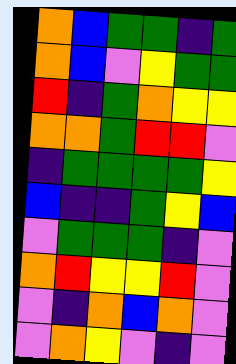[["orange", "blue", "green", "green", "indigo", "green"], ["orange", "blue", "violet", "yellow", "green", "green"], ["red", "indigo", "green", "orange", "yellow", "yellow"], ["orange", "orange", "green", "red", "red", "violet"], ["indigo", "green", "green", "green", "green", "yellow"], ["blue", "indigo", "indigo", "green", "yellow", "blue"], ["violet", "green", "green", "green", "indigo", "violet"], ["orange", "red", "yellow", "yellow", "red", "violet"], ["violet", "indigo", "orange", "blue", "orange", "violet"], ["violet", "orange", "yellow", "violet", "indigo", "violet"]]